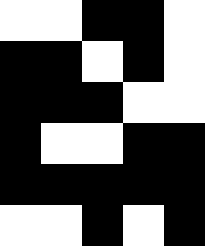[["white", "white", "black", "black", "white"], ["black", "black", "white", "black", "white"], ["black", "black", "black", "white", "white"], ["black", "white", "white", "black", "black"], ["black", "black", "black", "black", "black"], ["white", "white", "black", "white", "black"]]